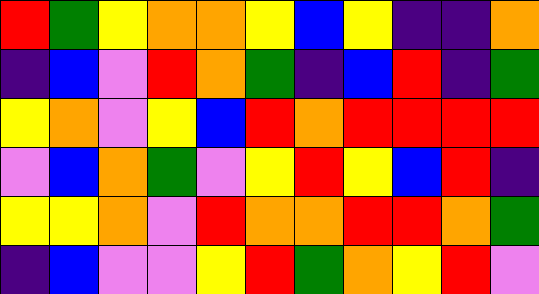[["red", "green", "yellow", "orange", "orange", "yellow", "blue", "yellow", "indigo", "indigo", "orange"], ["indigo", "blue", "violet", "red", "orange", "green", "indigo", "blue", "red", "indigo", "green"], ["yellow", "orange", "violet", "yellow", "blue", "red", "orange", "red", "red", "red", "red"], ["violet", "blue", "orange", "green", "violet", "yellow", "red", "yellow", "blue", "red", "indigo"], ["yellow", "yellow", "orange", "violet", "red", "orange", "orange", "red", "red", "orange", "green"], ["indigo", "blue", "violet", "violet", "yellow", "red", "green", "orange", "yellow", "red", "violet"]]